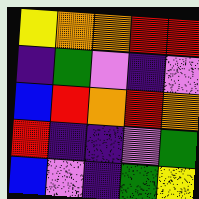[["yellow", "orange", "orange", "red", "red"], ["indigo", "green", "violet", "indigo", "violet"], ["blue", "red", "orange", "red", "orange"], ["red", "indigo", "indigo", "violet", "green"], ["blue", "violet", "indigo", "green", "yellow"]]